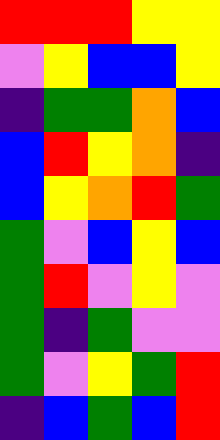[["red", "red", "red", "yellow", "yellow"], ["violet", "yellow", "blue", "blue", "yellow"], ["indigo", "green", "green", "orange", "blue"], ["blue", "red", "yellow", "orange", "indigo"], ["blue", "yellow", "orange", "red", "green"], ["green", "violet", "blue", "yellow", "blue"], ["green", "red", "violet", "yellow", "violet"], ["green", "indigo", "green", "violet", "violet"], ["green", "violet", "yellow", "green", "red"], ["indigo", "blue", "green", "blue", "red"]]